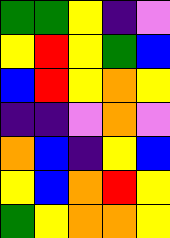[["green", "green", "yellow", "indigo", "violet"], ["yellow", "red", "yellow", "green", "blue"], ["blue", "red", "yellow", "orange", "yellow"], ["indigo", "indigo", "violet", "orange", "violet"], ["orange", "blue", "indigo", "yellow", "blue"], ["yellow", "blue", "orange", "red", "yellow"], ["green", "yellow", "orange", "orange", "yellow"]]